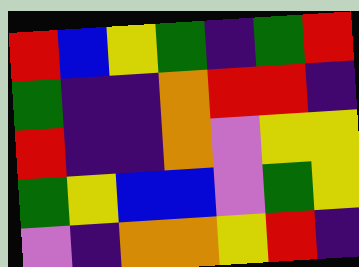[["red", "blue", "yellow", "green", "indigo", "green", "red"], ["green", "indigo", "indigo", "orange", "red", "red", "indigo"], ["red", "indigo", "indigo", "orange", "violet", "yellow", "yellow"], ["green", "yellow", "blue", "blue", "violet", "green", "yellow"], ["violet", "indigo", "orange", "orange", "yellow", "red", "indigo"]]